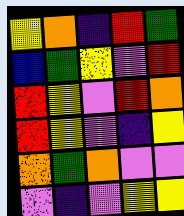[["yellow", "orange", "indigo", "red", "green"], ["blue", "green", "yellow", "violet", "red"], ["red", "yellow", "violet", "red", "orange"], ["red", "yellow", "violet", "indigo", "yellow"], ["orange", "green", "orange", "violet", "violet"], ["violet", "indigo", "violet", "yellow", "yellow"]]